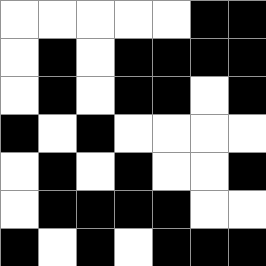[["white", "white", "white", "white", "white", "black", "black"], ["white", "black", "white", "black", "black", "black", "black"], ["white", "black", "white", "black", "black", "white", "black"], ["black", "white", "black", "white", "white", "white", "white"], ["white", "black", "white", "black", "white", "white", "black"], ["white", "black", "black", "black", "black", "white", "white"], ["black", "white", "black", "white", "black", "black", "black"]]